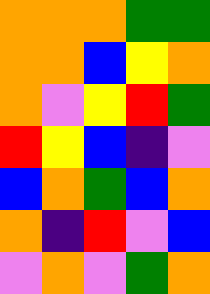[["orange", "orange", "orange", "green", "green"], ["orange", "orange", "blue", "yellow", "orange"], ["orange", "violet", "yellow", "red", "green"], ["red", "yellow", "blue", "indigo", "violet"], ["blue", "orange", "green", "blue", "orange"], ["orange", "indigo", "red", "violet", "blue"], ["violet", "orange", "violet", "green", "orange"]]